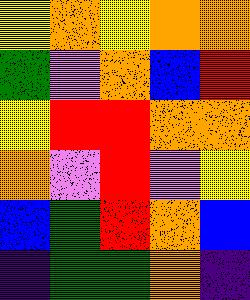[["yellow", "orange", "yellow", "orange", "orange"], ["green", "violet", "orange", "blue", "red"], ["yellow", "red", "red", "orange", "orange"], ["orange", "violet", "red", "violet", "yellow"], ["blue", "green", "red", "orange", "blue"], ["indigo", "green", "green", "orange", "indigo"]]